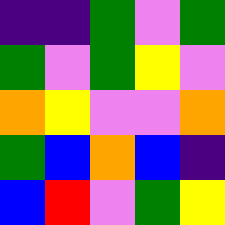[["indigo", "indigo", "green", "violet", "green"], ["green", "violet", "green", "yellow", "violet"], ["orange", "yellow", "violet", "violet", "orange"], ["green", "blue", "orange", "blue", "indigo"], ["blue", "red", "violet", "green", "yellow"]]